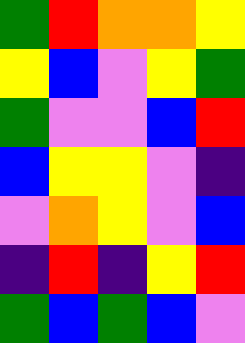[["green", "red", "orange", "orange", "yellow"], ["yellow", "blue", "violet", "yellow", "green"], ["green", "violet", "violet", "blue", "red"], ["blue", "yellow", "yellow", "violet", "indigo"], ["violet", "orange", "yellow", "violet", "blue"], ["indigo", "red", "indigo", "yellow", "red"], ["green", "blue", "green", "blue", "violet"]]